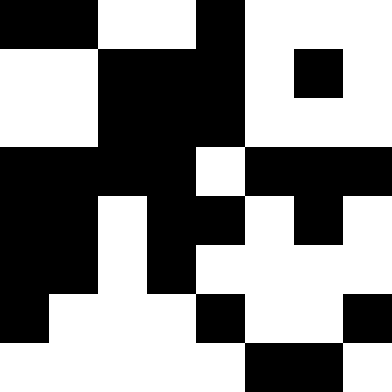[["black", "black", "white", "white", "black", "white", "white", "white"], ["white", "white", "black", "black", "black", "white", "black", "white"], ["white", "white", "black", "black", "black", "white", "white", "white"], ["black", "black", "black", "black", "white", "black", "black", "black"], ["black", "black", "white", "black", "black", "white", "black", "white"], ["black", "black", "white", "black", "white", "white", "white", "white"], ["black", "white", "white", "white", "black", "white", "white", "black"], ["white", "white", "white", "white", "white", "black", "black", "white"]]